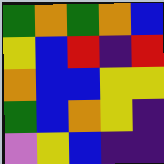[["green", "orange", "green", "orange", "blue"], ["yellow", "blue", "red", "indigo", "red"], ["orange", "blue", "blue", "yellow", "yellow"], ["green", "blue", "orange", "yellow", "indigo"], ["violet", "yellow", "blue", "indigo", "indigo"]]